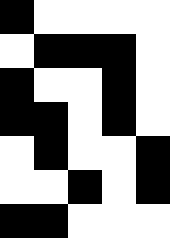[["black", "white", "white", "white", "white"], ["white", "black", "black", "black", "white"], ["black", "white", "white", "black", "white"], ["black", "black", "white", "black", "white"], ["white", "black", "white", "white", "black"], ["white", "white", "black", "white", "black"], ["black", "black", "white", "white", "white"]]